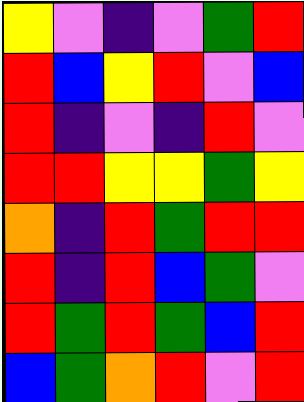[["yellow", "violet", "indigo", "violet", "green", "red"], ["red", "blue", "yellow", "red", "violet", "blue"], ["red", "indigo", "violet", "indigo", "red", "violet"], ["red", "red", "yellow", "yellow", "green", "yellow"], ["orange", "indigo", "red", "green", "red", "red"], ["red", "indigo", "red", "blue", "green", "violet"], ["red", "green", "red", "green", "blue", "red"], ["blue", "green", "orange", "red", "violet", "red"]]